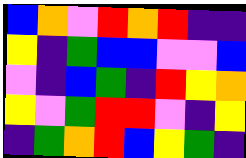[["blue", "orange", "violet", "red", "orange", "red", "indigo", "indigo"], ["yellow", "indigo", "green", "blue", "blue", "violet", "violet", "blue"], ["violet", "indigo", "blue", "green", "indigo", "red", "yellow", "orange"], ["yellow", "violet", "green", "red", "red", "violet", "indigo", "yellow"], ["indigo", "green", "orange", "red", "blue", "yellow", "green", "indigo"]]